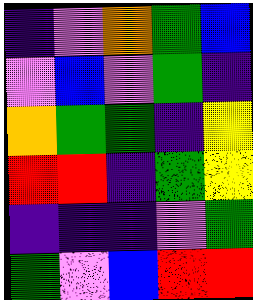[["indigo", "violet", "orange", "green", "blue"], ["violet", "blue", "violet", "green", "indigo"], ["orange", "green", "green", "indigo", "yellow"], ["red", "red", "indigo", "green", "yellow"], ["indigo", "indigo", "indigo", "violet", "green"], ["green", "violet", "blue", "red", "red"]]